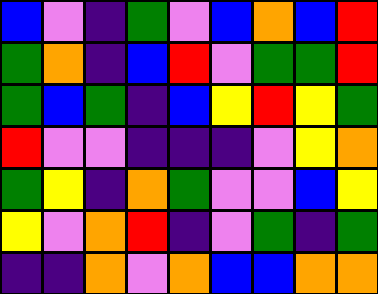[["blue", "violet", "indigo", "green", "violet", "blue", "orange", "blue", "red"], ["green", "orange", "indigo", "blue", "red", "violet", "green", "green", "red"], ["green", "blue", "green", "indigo", "blue", "yellow", "red", "yellow", "green"], ["red", "violet", "violet", "indigo", "indigo", "indigo", "violet", "yellow", "orange"], ["green", "yellow", "indigo", "orange", "green", "violet", "violet", "blue", "yellow"], ["yellow", "violet", "orange", "red", "indigo", "violet", "green", "indigo", "green"], ["indigo", "indigo", "orange", "violet", "orange", "blue", "blue", "orange", "orange"]]